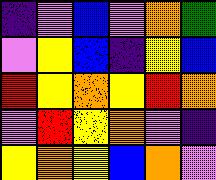[["indigo", "violet", "blue", "violet", "orange", "green"], ["violet", "yellow", "blue", "indigo", "yellow", "blue"], ["red", "yellow", "orange", "yellow", "red", "orange"], ["violet", "red", "yellow", "orange", "violet", "indigo"], ["yellow", "orange", "yellow", "blue", "orange", "violet"]]